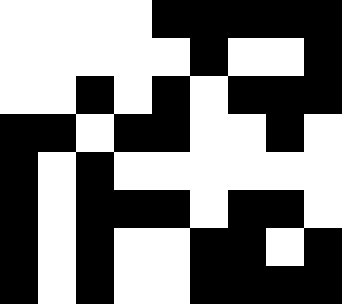[["white", "white", "white", "white", "black", "black", "black", "black", "black"], ["white", "white", "white", "white", "white", "black", "white", "white", "black"], ["white", "white", "black", "white", "black", "white", "black", "black", "black"], ["black", "black", "white", "black", "black", "white", "white", "black", "white"], ["black", "white", "black", "white", "white", "white", "white", "white", "white"], ["black", "white", "black", "black", "black", "white", "black", "black", "white"], ["black", "white", "black", "white", "white", "black", "black", "white", "black"], ["black", "white", "black", "white", "white", "black", "black", "black", "black"]]